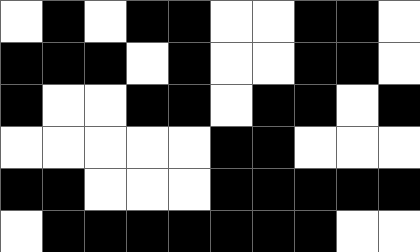[["white", "black", "white", "black", "black", "white", "white", "black", "black", "white"], ["black", "black", "black", "white", "black", "white", "white", "black", "black", "white"], ["black", "white", "white", "black", "black", "white", "black", "black", "white", "black"], ["white", "white", "white", "white", "white", "black", "black", "white", "white", "white"], ["black", "black", "white", "white", "white", "black", "black", "black", "black", "black"], ["white", "black", "black", "black", "black", "black", "black", "black", "white", "white"]]